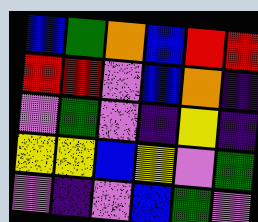[["blue", "green", "orange", "blue", "red", "red"], ["red", "red", "violet", "blue", "orange", "indigo"], ["violet", "green", "violet", "indigo", "yellow", "indigo"], ["yellow", "yellow", "blue", "yellow", "violet", "green"], ["violet", "indigo", "violet", "blue", "green", "violet"]]